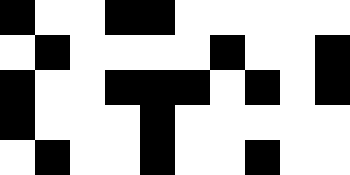[["black", "white", "white", "black", "black", "white", "white", "white", "white", "white"], ["white", "black", "white", "white", "white", "white", "black", "white", "white", "black"], ["black", "white", "white", "black", "black", "black", "white", "black", "white", "black"], ["black", "white", "white", "white", "black", "white", "white", "white", "white", "white"], ["white", "black", "white", "white", "black", "white", "white", "black", "white", "white"]]